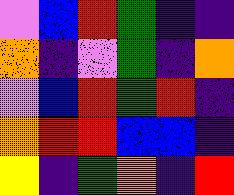[["violet", "blue", "red", "green", "indigo", "indigo"], ["orange", "indigo", "violet", "green", "indigo", "orange"], ["violet", "blue", "red", "green", "red", "indigo"], ["orange", "red", "red", "blue", "blue", "indigo"], ["yellow", "indigo", "green", "orange", "indigo", "red"]]